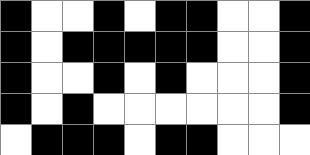[["black", "white", "white", "black", "white", "black", "black", "white", "white", "black"], ["black", "white", "black", "black", "black", "black", "black", "white", "white", "black"], ["black", "white", "white", "black", "white", "black", "white", "white", "white", "black"], ["black", "white", "black", "white", "white", "white", "white", "white", "white", "black"], ["white", "black", "black", "black", "white", "black", "black", "white", "white", "white"]]